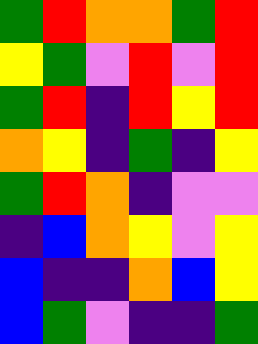[["green", "red", "orange", "orange", "green", "red"], ["yellow", "green", "violet", "red", "violet", "red"], ["green", "red", "indigo", "red", "yellow", "red"], ["orange", "yellow", "indigo", "green", "indigo", "yellow"], ["green", "red", "orange", "indigo", "violet", "violet"], ["indigo", "blue", "orange", "yellow", "violet", "yellow"], ["blue", "indigo", "indigo", "orange", "blue", "yellow"], ["blue", "green", "violet", "indigo", "indigo", "green"]]